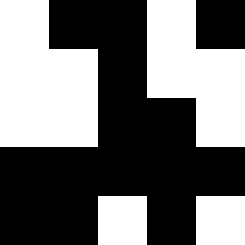[["white", "black", "black", "white", "black"], ["white", "white", "black", "white", "white"], ["white", "white", "black", "black", "white"], ["black", "black", "black", "black", "black"], ["black", "black", "white", "black", "white"]]